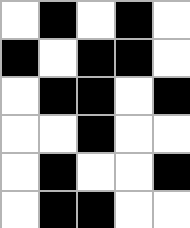[["white", "black", "white", "black", "white"], ["black", "white", "black", "black", "white"], ["white", "black", "black", "white", "black"], ["white", "white", "black", "white", "white"], ["white", "black", "white", "white", "black"], ["white", "black", "black", "white", "white"]]